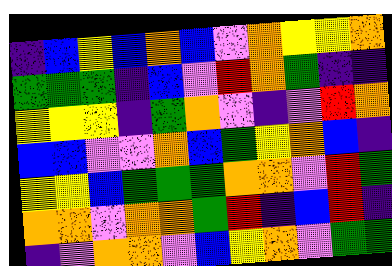[["indigo", "blue", "yellow", "blue", "orange", "blue", "violet", "orange", "yellow", "yellow", "orange"], ["green", "green", "green", "indigo", "blue", "violet", "red", "orange", "green", "indigo", "indigo"], ["yellow", "yellow", "yellow", "indigo", "green", "orange", "violet", "indigo", "violet", "red", "orange"], ["blue", "blue", "violet", "violet", "orange", "blue", "green", "yellow", "orange", "blue", "indigo"], ["yellow", "yellow", "blue", "green", "green", "green", "orange", "orange", "violet", "red", "green"], ["orange", "orange", "violet", "orange", "orange", "green", "red", "indigo", "blue", "red", "indigo"], ["indigo", "violet", "orange", "orange", "violet", "blue", "yellow", "orange", "violet", "green", "green"]]